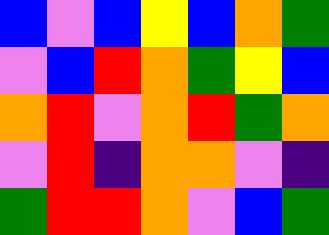[["blue", "violet", "blue", "yellow", "blue", "orange", "green"], ["violet", "blue", "red", "orange", "green", "yellow", "blue"], ["orange", "red", "violet", "orange", "red", "green", "orange"], ["violet", "red", "indigo", "orange", "orange", "violet", "indigo"], ["green", "red", "red", "orange", "violet", "blue", "green"]]